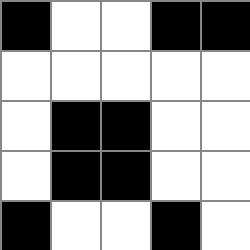[["black", "white", "white", "black", "black"], ["white", "white", "white", "white", "white"], ["white", "black", "black", "white", "white"], ["white", "black", "black", "white", "white"], ["black", "white", "white", "black", "white"]]